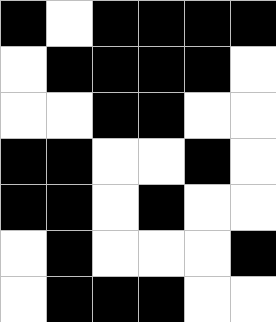[["black", "white", "black", "black", "black", "black"], ["white", "black", "black", "black", "black", "white"], ["white", "white", "black", "black", "white", "white"], ["black", "black", "white", "white", "black", "white"], ["black", "black", "white", "black", "white", "white"], ["white", "black", "white", "white", "white", "black"], ["white", "black", "black", "black", "white", "white"]]